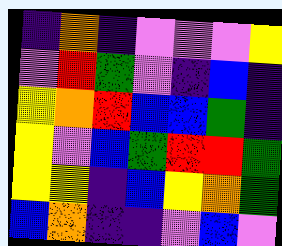[["indigo", "orange", "indigo", "violet", "violet", "violet", "yellow"], ["violet", "red", "green", "violet", "indigo", "blue", "indigo"], ["yellow", "orange", "red", "blue", "blue", "green", "indigo"], ["yellow", "violet", "blue", "green", "red", "red", "green"], ["yellow", "yellow", "indigo", "blue", "yellow", "orange", "green"], ["blue", "orange", "indigo", "indigo", "violet", "blue", "violet"]]